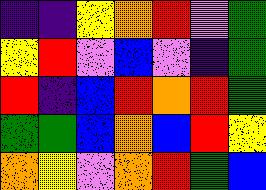[["indigo", "indigo", "yellow", "orange", "red", "violet", "green"], ["yellow", "red", "violet", "blue", "violet", "indigo", "green"], ["red", "indigo", "blue", "red", "orange", "red", "green"], ["green", "green", "blue", "orange", "blue", "red", "yellow"], ["orange", "yellow", "violet", "orange", "red", "green", "blue"]]